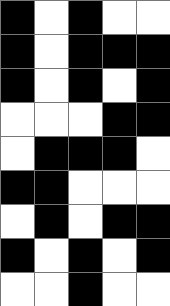[["black", "white", "black", "white", "white"], ["black", "white", "black", "black", "black"], ["black", "white", "black", "white", "black"], ["white", "white", "white", "black", "black"], ["white", "black", "black", "black", "white"], ["black", "black", "white", "white", "white"], ["white", "black", "white", "black", "black"], ["black", "white", "black", "white", "black"], ["white", "white", "black", "white", "white"]]